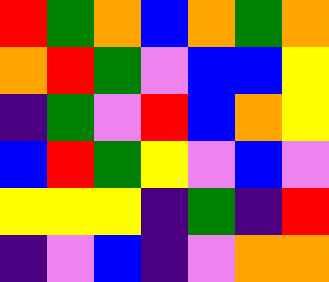[["red", "green", "orange", "blue", "orange", "green", "orange"], ["orange", "red", "green", "violet", "blue", "blue", "yellow"], ["indigo", "green", "violet", "red", "blue", "orange", "yellow"], ["blue", "red", "green", "yellow", "violet", "blue", "violet"], ["yellow", "yellow", "yellow", "indigo", "green", "indigo", "red"], ["indigo", "violet", "blue", "indigo", "violet", "orange", "orange"]]